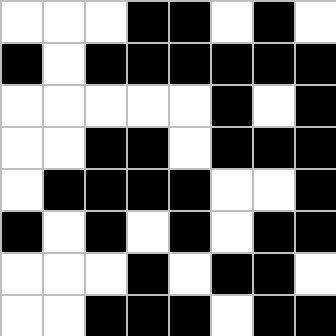[["white", "white", "white", "black", "black", "white", "black", "white"], ["black", "white", "black", "black", "black", "black", "black", "black"], ["white", "white", "white", "white", "white", "black", "white", "black"], ["white", "white", "black", "black", "white", "black", "black", "black"], ["white", "black", "black", "black", "black", "white", "white", "black"], ["black", "white", "black", "white", "black", "white", "black", "black"], ["white", "white", "white", "black", "white", "black", "black", "white"], ["white", "white", "black", "black", "black", "white", "black", "black"]]